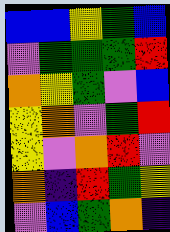[["blue", "blue", "yellow", "green", "blue"], ["violet", "green", "green", "green", "red"], ["orange", "yellow", "green", "violet", "blue"], ["yellow", "orange", "violet", "green", "red"], ["yellow", "violet", "orange", "red", "violet"], ["orange", "indigo", "red", "green", "yellow"], ["violet", "blue", "green", "orange", "indigo"]]